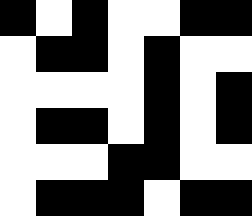[["black", "white", "black", "white", "white", "black", "black"], ["white", "black", "black", "white", "black", "white", "white"], ["white", "white", "white", "white", "black", "white", "black"], ["white", "black", "black", "white", "black", "white", "black"], ["white", "white", "white", "black", "black", "white", "white"], ["white", "black", "black", "black", "white", "black", "black"]]